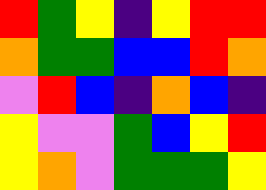[["red", "green", "yellow", "indigo", "yellow", "red", "red"], ["orange", "green", "green", "blue", "blue", "red", "orange"], ["violet", "red", "blue", "indigo", "orange", "blue", "indigo"], ["yellow", "violet", "violet", "green", "blue", "yellow", "red"], ["yellow", "orange", "violet", "green", "green", "green", "yellow"]]